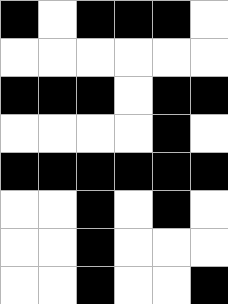[["black", "white", "black", "black", "black", "white"], ["white", "white", "white", "white", "white", "white"], ["black", "black", "black", "white", "black", "black"], ["white", "white", "white", "white", "black", "white"], ["black", "black", "black", "black", "black", "black"], ["white", "white", "black", "white", "black", "white"], ["white", "white", "black", "white", "white", "white"], ["white", "white", "black", "white", "white", "black"]]